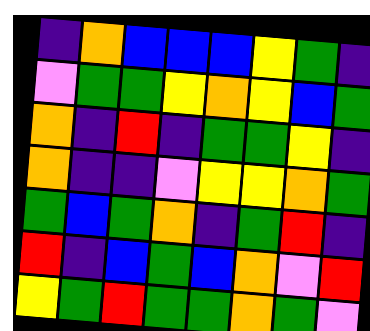[["indigo", "orange", "blue", "blue", "blue", "yellow", "green", "indigo"], ["violet", "green", "green", "yellow", "orange", "yellow", "blue", "green"], ["orange", "indigo", "red", "indigo", "green", "green", "yellow", "indigo"], ["orange", "indigo", "indigo", "violet", "yellow", "yellow", "orange", "green"], ["green", "blue", "green", "orange", "indigo", "green", "red", "indigo"], ["red", "indigo", "blue", "green", "blue", "orange", "violet", "red"], ["yellow", "green", "red", "green", "green", "orange", "green", "violet"]]